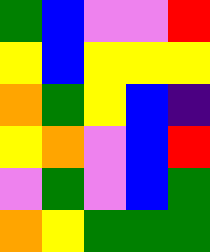[["green", "blue", "violet", "violet", "red"], ["yellow", "blue", "yellow", "yellow", "yellow"], ["orange", "green", "yellow", "blue", "indigo"], ["yellow", "orange", "violet", "blue", "red"], ["violet", "green", "violet", "blue", "green"], ["orange", "yellow", "green", "green", "green"]]